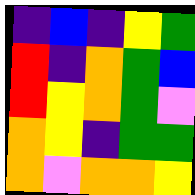[["indigo", "blue", "indigo", "yellow", "green"], ["red", "indigo", "orange", "green", "blue"], ["red", "yellow", "orange", "green", "violet"], ["orange", "yellow", "indigo", "green", "green"], ["orange", "violet", "orange", "orange", "yellow"]]